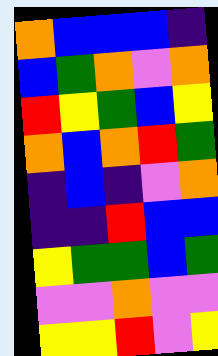[["orange", "blue", "blue", "blue", "indigo"], ["blue", "green", "orange", "violet", "orange"], ["red", "yellow", "green", "blue", "yellow"], ["orange", "blue", "orange", "red", "green"], ["indigo", "blue", "indigo", "violet", "orange"], ["indigo", "indigo", "red", "blue", "blue"], ["yellow", "green", "green", "blue", "green"], ["violet", "violet", "orange", "violet", "violet"], ["yellow", "yellow", "red", "violet", "yellow"]]